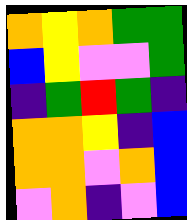[["orange", "yellow", "orange", "green", "green"], ["blue", "yellow", "violet", "violet", "green"], ["indigo", "green", "red", "green", "indigo"], ["orange", "orange", "yellow", "indigo", "blue"], ["orange", "orange", "violet", "orange", "blue"], ["violet", "orange", "indigo", "violet", "blue"]]